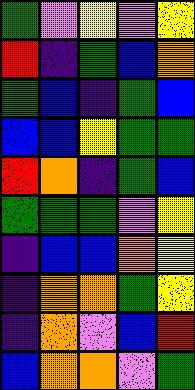[["green", "violet", "yellow", "violet", "yellow"], ["red", "indigo", "green", "blue", "orange"], ["green", "blue", "indigo", "green", "blue"], ["blue", "blue", "yellow", "green", "green"], ["red", "orange", "indigo", "green", "blue"], ["green", "green", "green", "violet", "yellow"], ["indigo", "blue", "blue", "orange", "yellow"], ["indigo", "orange", "orange", "green", "yellow"], ["indigo", "orange", "violet", "blue", "red"], ["blue", "orange", "orange", "violet", "green"]]